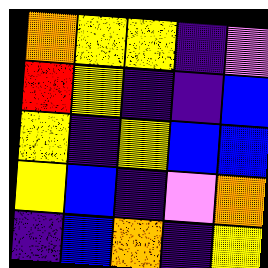[["orange", "yellow", "yellow", "indigo", "violet"], ["red", "yellow", "indigo", "indigo", "blue"], ["yellow", "indigo", "yellow", "blue", "blue"], ["yellow", "blue", "indigo", "violet", "orange"], ["indigo", "blue", "orange", "indigo", "yellow"]]